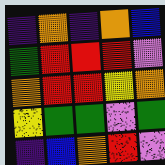[["indigo", "orange", "indigo", "orange", "blue"], ["green", "red", "red", "red", "violet"], ["orange", "red", "red", "yellow", "orange"], ["yellow", "green", "green", "violet", "green"], ["indigo", "blue", "orange", "red", "violet"]]